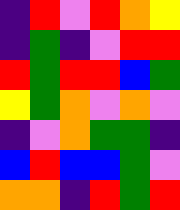[["indigo", "red", "violet", "red", "orange", "yellow"], ["indigo", "green", "indigo", "violet", "red", "red"], ["red", "green", "red", "red", "blue", "green"], ["yellow", "green", "orange", "violet", "orange", "violet"], ["indigo", "violet", "orange", "green", "green", "indigo"], ["blue", "red", "blue", "blue", "green", "violet"], ["orange", "orange", "indigo", "red", "green", "red"]]